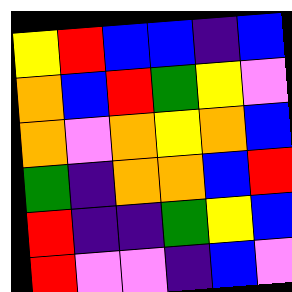[["yellow", "red", "blue", "blue", "indigo", "blue"], ["orange", "blue", "red", "green", "yellow", "violet"], ["orange", "violet", "orange", "yellow", "orange", "blue"], ["green", "indigo", "orange", "orange", "blue", "red"], ["red", "indigo", "indigo", "green", "yellow", "blue"], ["red", "violet", "violet", "indigo", "blue", "violet"]]